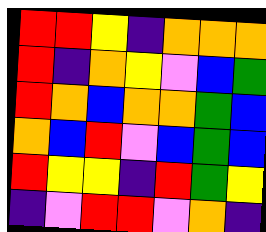[["red", "red", "yellow", "indigo", "orange", "orange", "orange"], ["red", "indigo", "orange", "yellow", "violet", "blue", "green"], ["red", "orange", "blue", "orange", "orange", "green", "blue"], ["orange", "blue", "red", "violet", "blue", "green", "blue"], ["red", "yellow", "yellow", "indigo", "red", "green", "yellow"], ["indigo", "violet", "red", "red", "violet", "orange", "indigo"]]